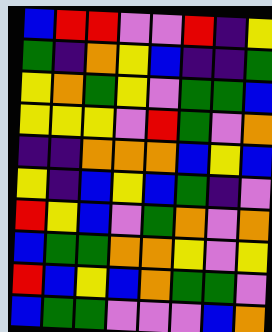[["blue", "red", "red", "violet", "violet", "red", "indigo", "yellow"], ["green", "indigo", "orange", "yellow", "blue", "indigo", "indigo", "green"], ["yellow", "orange", "green", "yellow", "violet", "green", "green", "blue"], ["yellow", "yellow", "yellow", "violet", "red", "green", "violet", "orange"], ["indigo", "indigo", "orange", "orange", "orange", "blue", "yellow", "blue"], ["yellow", "indigo", "blue", "yellow", "blue", "green", "indigo", "violet"], ["red", "yellow", "blue", "violet", "green", "orange", "violet", "orange"], ["blue", "green", "green", "orange", "orange", "yellow", "violet", "yellow"], ["red", "blue", "yellow", "blue", "orange", "green", "green", "violet"], ["blue", "green", "green", "violet", "violet", "violet", "blue", "orange"]]